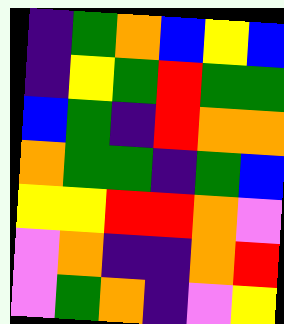[["indigo", "green", "orange", "blue", "yellow", "blue"], ["indigo", "yellow", "green", "red", "green", "green"], ["blue", "green", "indigo", "red", "orange", "orange"], ["orange", "green", "green", "indigo", "green", "blue"], ["yellow", "yellow", "red", "red", "orange", "violet"], ["violet", "orange", "indigo", "indigo", "orange", "red"], ["violet", "green", "orange", "indigo", "violet", "yellow"]]